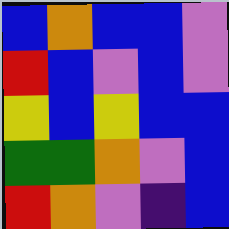[["blue", "orange", "blue", "blue", "violet"], ["red", "blue", "violet", "blue", "violet"], ["yellow", "blue", "yellow", "blue", "blue"], ["green", "green", "orange", "violet", "blue"], ["red", "orange", "violet", "indigo", "blue"]]